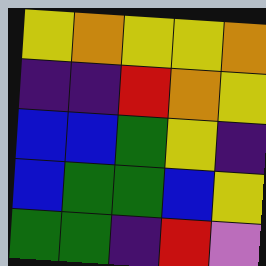[["yellow", "orange", "yellow", "yellow", "orange"], ["indigo", "indigo", "red", "orange", "yellow"], ["blue", "blue", "green", "yellow", "indigo"], ["blue", "green", "green", "blue", "yellow"], ["green", "green", "indigo", "red", "violet"]]